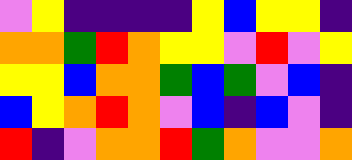[["violet", "yellow", "indigo", "indigo", "indigo", "indigo", "yellow", "blue", "yellow", "yellow", "indigo"], ["orange", "orange", "green", "red", "orange", "yellow", "yellow", "violet", "red", "violet", "yellow"], ["yellow", "yellow", "blue", "orange", "orange", "green", "blue", "green", "violet", "blue", "indigo"], ["blue", "yellow", "orange", "red", "orange", "violet", "blue", "indigo", "blue", "violet", "indigo"], ["red", "indigo", "violet", "orange", "orange", "red", "green", "orange", "violet", "violet", "orange"]]